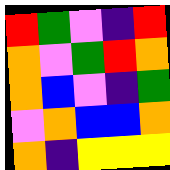[["red", "green", "violet", "indigo", "red"], ["orange", "violet", "green", "red", "orange"], ["orange", "blue", "violet", "indigo", "green"], ["violet", "orange", "blue", "blue", "orange"], ["orange", "indigo", "yellow", "yellow", "yellow"]]